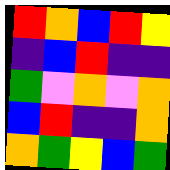[["red", "orange", "blue", "red", "yellow"], ["indigo", "blue", "red", "indigo", "indigo"], ["green", "violet", "orange", "violet", "orange"], ["blue", "red", "indigo", "indigo", "orange"], ["orange", "green", "yellow", "blue", "green"]]